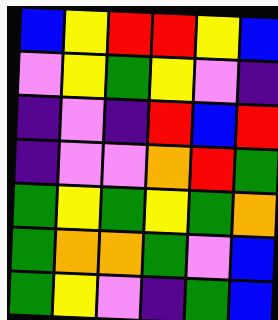[["blue", "yellow", "red", "red", "yellow", "blue"], ["violet", "yellow", "green", "yellow", "violet", "indigo"], ["indigo", "violet", "indigo", "red", "blue", "red"], ["indigo", "violet", "violet", "orange", "red", "green"], ["green", "yellow", "green", "yellow", "green", "orange"], ["green", "orange", "orange", "green", "violet", "blue"], ["green", "yellow", "violet", "indigo", "green", "blue"]]